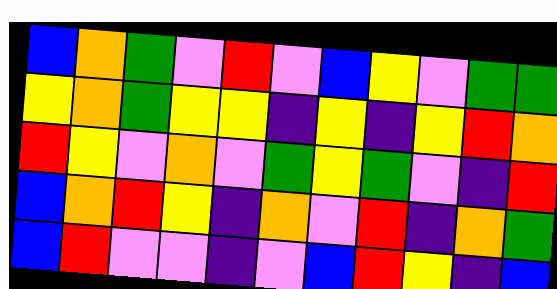[["blue", "orange", "green", "violet", "red", "violet", "blue", "yellow", "violet", "green", "green"], ["yellow", "orange", "green", "yellow", "yellow", "indigo", "yellow", "indigo", "yellow", "red", "orange"], ["red", "yellow", "violet", "orange", "violet", "green", "yellow", "green", "violet", "indigo", "red"], ["blue", "orange", "red", "yellow", "indigo", "orange", "violet", "red", "indigo", "orange", "green"], ["blue", "red", "violet", "violet", "indigo", "violet", "blue", "red", "yellow", "indigo", "blue"]]